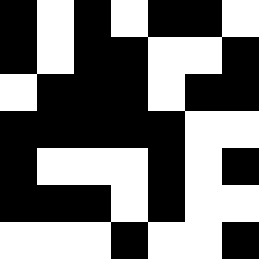[["black", "white", "black", "white", "black", "black", "white"], ["black", "white", "black", "black", "white", "white", "black"], ["white", "black", "black", "black", "white", "black", "black"], ["black", "black", "black", "black", "black", "white", "white"], ["black", "white", "white", "white", "black", "white", "black"], ["black", "black", "black", "white", "black", "white", "white"], ["white", "white", "white", "black", "white", "white", "black"]]